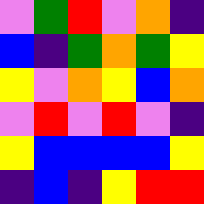[["violet", "green", "red", "violet", "orange", "indigo"], ["blue", "indigo", "green", "orange", "green", "yellow"], ["yellow", "violet", "orange", "yellow", "blue", "orange"], ["violet", "red", "violet", "red", "violet", "indigo"], ["yellow", "blue", "blue", "blue", "blue", "yellow"], ["indigo", "blue", "indigo", "yellow", "red", "red"]]